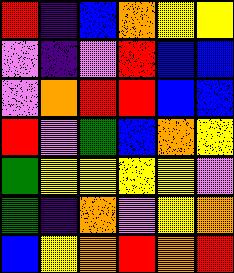[["red", "indigo", "blue", "orange", "yellow", "yellow"], ["violet", "indigo", "violet", "red", "blue", "blue"], ["violet", "orange", "red", "red", "blue", "blue"], ["red", "violet", "green", "blue", "orange", "yellow"], ["green", "yellow", "yellow", "yellow", "yellow", "violet"], ["green", "indigo", "orange", "violet", "yellow", "orange"], ["blue", "yellow", "orange", "red", "orange", "red"]]